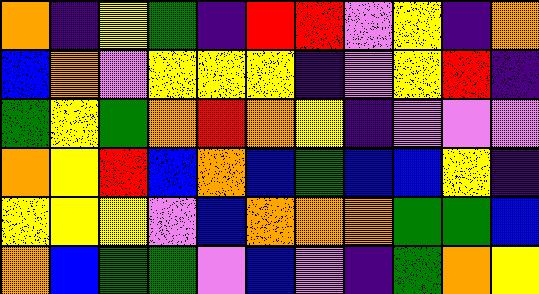[["orange", "indigo", "yellow", "green", "indigo", "red", "red", "violet", "yellow", "indigo", "orange"], ["blue", "orange", "violet", "yellow", "yellow", "yellow", "indigo", "violet", "yellow", "red", "indigo"], ["green", "yellow", "green", "orange", "red", "orange", "yellow", "indigo", "violet", "violet", "violet"], ["orange", "yellow", "red", "blue", "orange", "blue", "green", "blue", "blue", "yellow", "indigo"], ["yellow", "yellow", "yellow", "violet", "blue", "orange", "orange", "orange", "green", "green", "blue"], ["orange", "blue", "green", "green", "violet", "blue", "violet", "indigo", "green", "orange", "yellow"]]